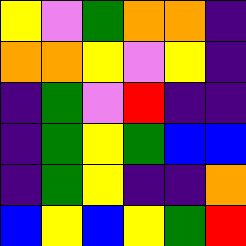[["yellow", "violet", "green", "orange", "orange", "indigo"], ["orange", "orange", "yellow", "violet", "yellow", "indigo"], ["indigo", "green", "violet", "red", "indigo", "indigo"], ["indigo", "green", "yellow", "green", "blue", "blue"], ["indigo", "green", "yellow", "indigo", "indigo", "orange"], ["blue", "yellow", "blue", "yellow", "green", "red"]]